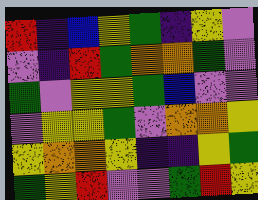[["red", "indigo", "blue", "yellow", "green", "indigo", "yellow", "violet"], ["violet", "indigo", "red", "green", "orange", "orange", "green", "violet"], ["green", "violet", "yellow", "yellow", "green", "blue", "violet", "violet"], ["violet", "yellow", "yellow", "green", "violet", "orange", "orange", "yellow"], ["yellow", "orange", "orange", "yellow", "indigo", "indigo", "yellow", "green"], ["green", "yellow", "red", "violet", "violet", "green", "red", "yellow"]]